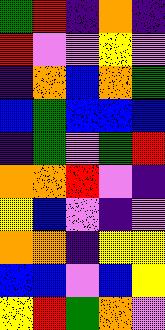[["green", "red", "indigo", "orange", "indigo"], ["red", "violet", "violet", "yellow", "violet"], ["indigo", "orange", "blue", "orange", "green"], ["blue", "green", "blue", "blue", "blue"], ["indigo", "green", "violet", "green", "red"], ["orange", "orange", "red", "violet", "indigo"], ["yellow", "blue", "violet", "indigo", "violet"], ["orange", "orange", "indigo", "yellow", "yellow"], ["blue", "blue", "violet", "blue", "yellow"], ["yellow", "red", "green", "orange", "violet"]]